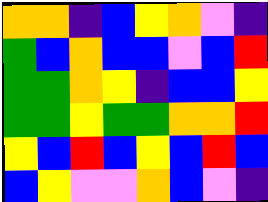[["orange", "orange", "indigo", "blue", "yellow", "orange", "violet", "indigo"], ["green", "blue", "orange", "blue", "blue", "violet", "blue", "red"], ["green", "green", "orange", "yellow", "indigo", "blue", "blue", "yellow"], ["green", "green", "yellow", "green", "green", "orange", "orange", "red"], ["yellow", "blue", "red", "blue", "yellow", "blue", "red", "blue"], ["blue", "yellow", "violet", "violet", "orange", "blue", "violet", "indigo"]]